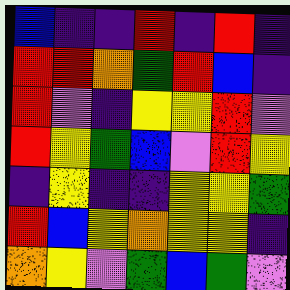[["blue", "indigo", "indigo", "red", "indigo", "red", "indigo"], ["red", "red", "orange", "green", "red", "blue", "indigo"], ["red", "violet", "indigo", "yellow", "yellow", "red", "violet"], ["red", "yellow", "green", "blue", "violet", "red", "yellow"], ["indigo", "yellow", "indigo", "indigo", "yellow", "yellow", "green"], ["red", "blue", "yellow", "orange", "yellow", "yellow", "indigo"], ["orange", "yellow", "violet", "green", "blue", "green", "violet"]]